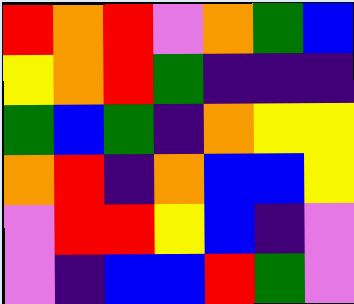[["red", "orange", "red", "violet", "orange", "green", "blue"], ["yellow", "orange", "red", "green", "indigo", "indigo", "indigo"], ["green", "blue", "green", "indigo", "orange", "yellow", "yellow"], ["orange", "red", "indigo", "orange", "blue", "blue", "yellow"], ["violet", "red", "red", "yellow", "blue", "indigo", "violet"], ["violet", "indigo", "blue", "blue", "red", "green", "violet"]]